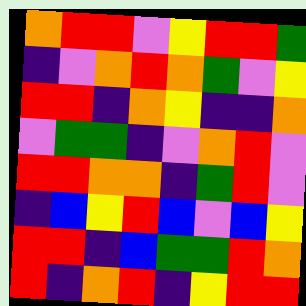[["orange", "red", "red", "violet", "yellow", "red", "red", "green"], ["indigo", "violet", "orange", "red", "orange", "green", "violet", "yellow"], ["red", "red", "indigo", "orange", "yellow", "indigo", "indigo", "orange"], ["violet", "green", "green", "indigo", "violet", "orange", "red", "violet"], ["red", "red", "orange", "orange", "indigo", "green", "red", "violet"], ["indigo", "blue", "yellow", "red", "blue", "violet", "blue", "yellow"], ["red", "red", "indigo", "blue", "green", "green", "red", "orange"], ["red", "indigo", "orange", "red", "indigo", "yellow", "red", "red"]]